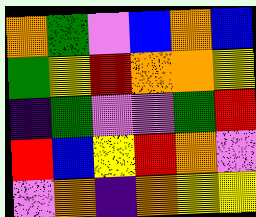[["orange", "green", "violet", "blue", "orange", "blue"], ["green", "yellow", "red", "orange", "orange", "yellow"], ["indigo", "green", "violet", "violet", "green", "red"], ["red", "blue", "yellow", "red", "orange", "violet"], ["violet", "orange", "indigo", "orange", "yellow", "yellow"]]